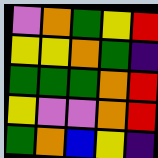[["violet", "orange", "green", "yellow", "red"], ["yellow", "yellow", "orange", "green", "indigo"], ["green", "green", "green", "orange", "red"], ["yellow", "violet", "violet", "orange", "red"], ["green", "orange", "blue", "yellow", "indigo"]]